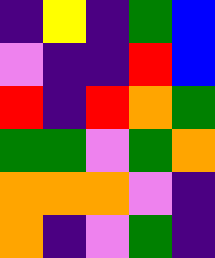[["indigo", "yellow", "indigo", "green", "blue"], ["violet", "indigo", "indigo", "red", "blue"], ["red", "indigo", "red", "orange", "green"], ["green", "green", "violet", "green", "orange"], ["orange", "orange", "orange", "violet", "indigo"], ["orange", "indigo", "violet", "green", "indigo"]]